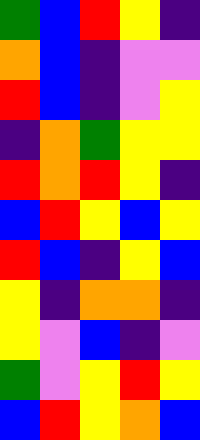[["green", "blue", "red", "yellow", "indigo"], ["orange", "blue", "indigo", "violet", "violet"], ["red", "blue", "indigo", "violet", "yellow"], ["indigo", "orange", "green", "yellow", "yellow"], ["red", "orange", "red", "yellow", "indigo"], ["blue", "red", "yellow", "blue", "yellow"], ["red", "blue", "indigo", "yellow", "blue"], ["yellow", "indigo", "orange", "orange", "indigo"], ["yellow", "violet", "blue", "indigo", "violet"], ["green", "violet", "yellow", "red", "yellow"], ["blue", "red", "yellow", "orange", "blue"]]